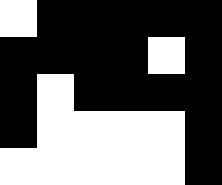[["white", "black", "black", "black", "black", "black"], ["black", "black", "black", "black", "white", "black"], ["black", "white", "black", "black", "black", "black"], ["black", "white", "white", "white", "white", "black"], ["white", "white", "white", "white", "white", "black"]]